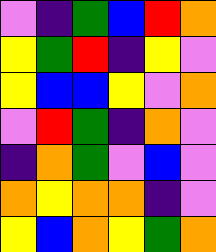[["violet", "indigo", "green", "blue", "red", "orange"], ["yellow", "green", "red", "indigo", "yellow", "violet"], ["yellow", "blue", "blue", "yellow", "violet", "orange"], ["violet", "red", "green", "indigo", "orange", "violet"], ["indigo", "orange", "green", "violet", "blue", "violet"], ["orange", "yellow", "orange", "orange", "indigo", "violet"], ["yellow", "blue", "orange", "yellow", "green", "orange"]]